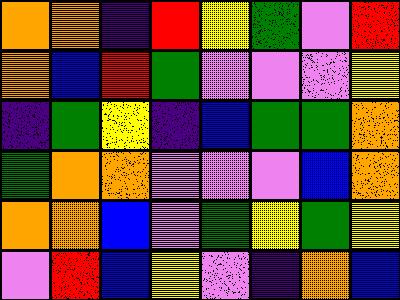[["orange", "orange", "indigo", "red", "yellow", "green", "violet", "red"], ["orange", "blue", "red", "green", "violet", "violet", "violet", "yellow"], ["indigo", "green", "yellow", "indigo", "blue", "green", "green", "orange"], ["green", "orange", "orange", "violet", "violet", "violet", "blue", "orange"], ["orange", "orange", "blue", "violet", "green", "yellow", "green", "yellow"], ["violet", "red", "blue", "yellow", "violet", "indigo", "orange", "blue"]]